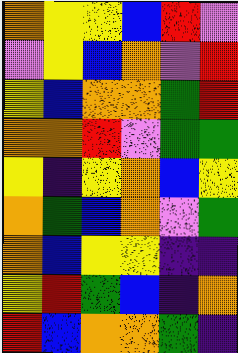[["orange", "yellow", "yellow", "blue", "red", "violet"], ["violet", "yellow", "blue", "orange", "violet", "red"], ["yellow", "blue", "orange", "orange", "green", "red"], ["orange", "orange", "red", "violet", "green", "green"], ["yellow", "indigo", "yellow", "orange", "blue", "yellow"], ["orange", "green", "blue", "orange", "violet", "green"], ["orange", "blue", "yellow", "yellow", "indigo", "indigo"], ["yellow", "red", "green", "blue", "indigo", "orange"], ["red", "blue", "orange", "orange", "green", "indigo"]]